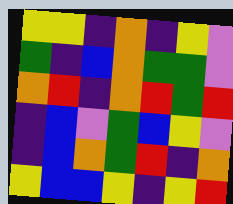[["yellow", "yellow", "indigo", "orange", "indigo", "yellow", "violet"], ["green", "indigo", "blue", "orange", "green", "green", "violet"], ["orange", "red", "indigo", "orange", "red", "green", "red"], ["indigo", "blue", "violet", "green", "blue", "yellow", "violet"], ["indigo", "blue", "orange", "green", "red", "indigo", "orange"], ["yellow", "blue", "blue", "yellow", "indigo", "yellow", "red"]]